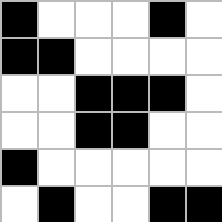[["black", "white", "white", "white", "black", "white"], ["black", "black", "white", "white", "white", "white"], ["white", "white", "black", "black", "black", "white"], ["white", "white", "black", "black", "white", "white"], ["black", "white", "white", "white", "white", "white"], ["white", "black", "white", "white", "black", "black"]]